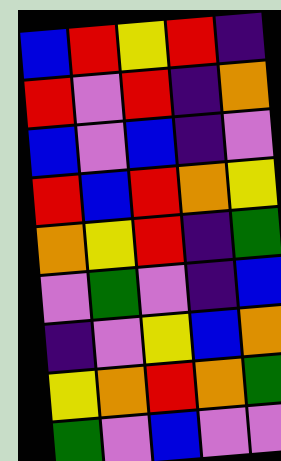[["blue", "red", "yellow", "red", "indigo"], ["red", "violet", "red", "indigo", "orange"], ["blue", "violet", "blue", "indigo", "violet"], ["red", "blue", "red", "orange", "yellow"], ["orange", "yellow", "red", "indigo", "green"], ["violet", "green", "violet", "indigo", "blue"], ["indigo", "violet", "yellow", "blue", "orange"], ["yellow", "orange", "red", "orange", "green"], ["green", "violet", "blue", "violet", "violet"]]